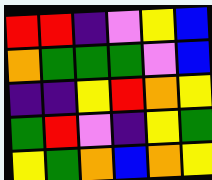[["red", "red", "indigo", "violet", "yellow", "blue"], ["orange", "green", "green", "green", "violet", "blue"], ["indigo", "indigo", "yellow", "red", "orange", "yellow"], ["green", "red", "violet", "indigo", "yellow", "green"], ["yellow", "green", "orange", "blue", "orange", "yellow"]]